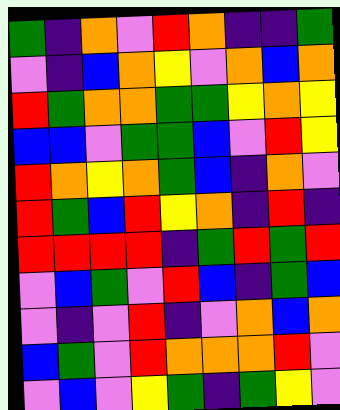[["green", "indigo", "orange", "violet", "red", "orange", "indigo", "indigo", "green"], ["violet", "indigo", "blue", "orange", "yellow", "violet", "orange", "blue", "orange"], ["red", "green", "orange", "orange", "green", "green", "yellow", "orange", "yellow"], ["blue", "blue", "violet", "green", "green", "blue", "violet", "red", "yellow"], ["red", "orange", "yellow", "orange", "green", "blue", "indigo", "orange", "violet"], ["red", "green", "blue", "red", "yellow", "orange", "indigo", "red", "indigo"], ["red", "red", "red", "red", "indigo", "green", "red", "green", "red"], ["violet", "blue", "green", "violet", "red", "blue", "indigo", "green", "blue"], ["violet", "indigo", "violet", "red", "indigo", "violet", "orange", "blue", "orange"], ["blue", "green", "violet", "red", "orange", "orange", "orange", "red", "violet"], ["violet", "blue", "violet", "yellow", "green", "indigo", "green", "yellow", "violet"]]